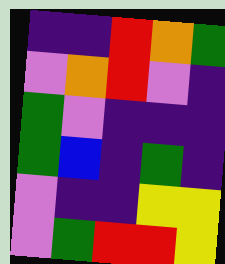[["indigo", "indigo", "red", "orange", "green"], ["violet", "orange", "red", "violet", "indigo"], ["green", "violet", "indigo", "indigo", "indigo"], ["green", "blue", "indigo", "green", "indigo"], ["violet", "indigo", "indigo", "yellow", "yellow"], ["violet", "green", "red", "red", "yellow"]]